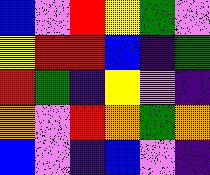[["blue", "violet", "red", "yellow", "green", "violet"], ["yellow", "red", "red", "blue", "indigo", "green"], ["red", "green", "indigo", "yellow", "violet", "indigo"], ["orange", "violet", "red", "orange", "green", "orange"], ["blue", "violet", "indigo", "blue", "violet", "indigo"]]